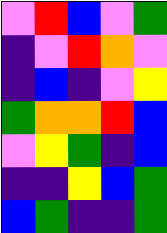[["violet", "red", "blue", "violet", "green"], ["indigo", "violet", "red", "orange", "violet"], ["indigo", "blue", "indigo", "violet", "yellow"], ["green", "orange", "orange", "red", "blue"], ["violet", "yellow", "green", "indigo", "blue"], ["indigo", "indigo", "yellow", "blue", "green"], ["blue", "green", "indigo", "indigo", "green"]]